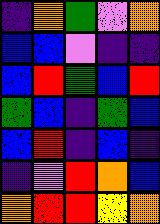[["indigo", "orange", "green", "violet", "orange"], ["blue", "blue", "violet", "indigo", "indigo"], ["blue", "red", "green", "blue", "red"], ["green", "blue", "indigo", "green", "blue"], ["blue", "red", "indigo", "blue", "indigo"], ["indigo", "violet", "red", "orange", "blue"], ["orange", "red", "red", "yellow", "orange"]]